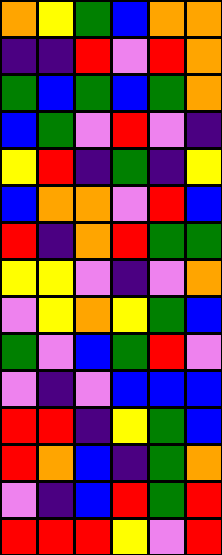[["orange", "yellow", "green", "blue", "orange", "orange"], ["indigo", "indigo", "red", "violet", "red", "orange"], ["green", "blue", "green", "blue", "green", "orange"], ["blue", "green", "violet", "red", "violet", "indigo"], ["yellow", "red", "indigo", "green", "indigo", "yellow"], ["blue", "orange", "orange", "violet", "red", "blue"], ["red", "indigo", "orange", "red", "green", "green"], ["yellow", "yellow", "violet", "indigo", "violet", "orange"], ["violet", "yellow", "orange", "yellow", "green", "blue"], ["green", "violet", "blue", "green", "red", "violet"], ["violet", "indigo", "violet", "blue", "blue", "blue"], ["red", "red", "indigo", "yellow", "green", "blue"], ["red", "orange", "blue", "indigo", "green", "orange"], ["violet", "indigo", "blue", "red", "green", "red"], ["red", "red", "red", "yellow", "violet", "red"]]